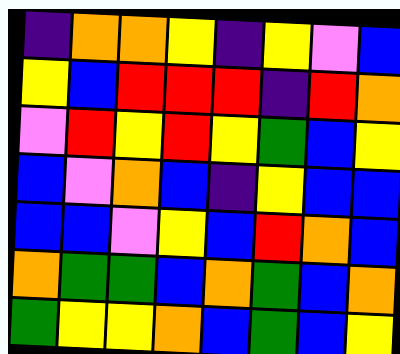[["indigo", "orange", "orange", "yellow", "indigo", "yellow", "violet", "blue"], ["yellow", "blue", "red", "red", "red", "indigo", "red", "orange"], ["violet", "red", "yellow", "red", "yellow", "green", "blue", "yellow"], ["blue", "violet", "orange", "blue", "indigo", "yellow", "blue", "blue"], ["blue", "blue", "violet", "yellow", "blue", "red", "orange", "blue"], ["orange", "green", "green", "blue", "orange", "green", "blue", "orange"], ["green", "yellow", "yellow", "orange", "blue", "green", "blue", "yellow"]]